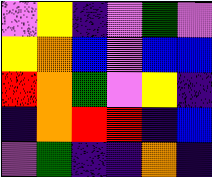[["violet", "yellow", "indigo", "violet", "green", "violet"], ["yellow", "orange", "blue", "violet", "blue", "blue"], ["red", "orange", "green", "violet", "yellow", "indigo"], ["indigo", "orange", "red", "red", "indigo", "blue"], ["violet", "green", "indigo", "indigo", "orange", "indigo"]]